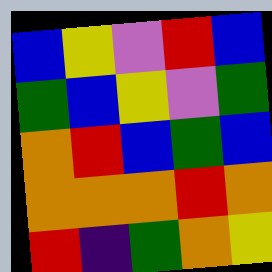[["blue", "yellow", "violet", "red", "blue"], ["green", "blue", "yellow", "violet", "green"], ["orange", "red", "blue", "green", "blue"], ["orange", "orange", "orange", "red", "orange"], ["red", "indigo", "green", "orange", "yellow"]]